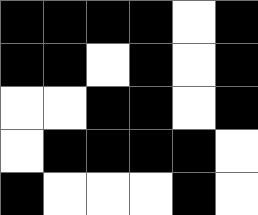[["black", "black", "black", "black", "white", "black"], ["black", "black", "white", "black", "white", "black"], ["white", "white", "black", "black", "white", "black"], ["white", "black", "black", "black", "black", "white"], ["black", "white", "white", "white", "black", "white"]]